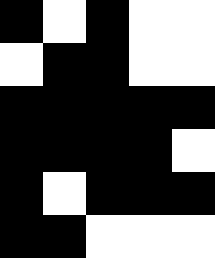[["black", "white", "black", "white", "white"], ["white", "black", "black", "white", "white"], ["black", "black", "black", "black", "black"], ["black", "black", "black", "black", "white"], ["black", "white", "black", "black", "black"], ["black", "black", "white", "white", "white"]]